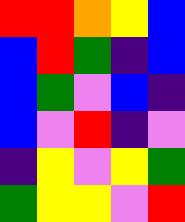[["red", "red", "orange", "yellow", "blue"], ["blue", "red", "green", "indigo", "blue"], ["blue", "green", "violet", "blue", "indigo"], ["blue", "violet", "red", "indigo", "violet"], ["indigo", "yellow", "violet", "yellow", "green"], ["green", "yellow", "yellow", "violet", "red"]]